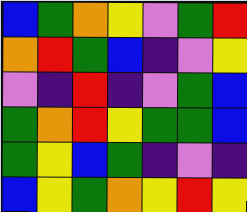[["blue", "green", "orange", "yellow", "violet", "green", "red"], ["orange", "red", "green", "blue", "indigo", "violet", "yellow"], ["violet", "indigo", "red", "indigo", "violet", "green", "blue"], ["green", "orange", "red", "yellow", "green", "green", "blue"], ["green", "yellow", "blue", "green", "indigo", "violet", "indigo"], ["blue", "yellow", "green", "orange", "yellow", "red", "yellow"]]